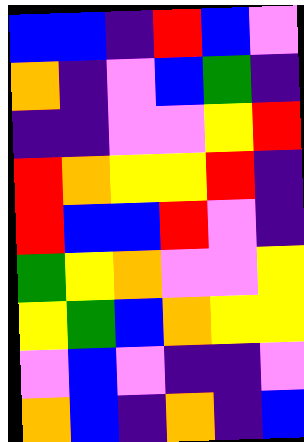[["blue", "blue", "indigo", "red", "blue", "violet"], ["orange", "indigo", "violet", "blue", "green", "indigo"], ["indigo", "indigo", "violet", "violet", "yellow", "red"], ["red", "orange", "yellow", "yellow", "red", "indigo"], ["red", "blue", "blue", "red", "violet", "indigo"], ["green", "yellow", "orange", "violet", "violet", "yellow"], ["yellow", "green", "blue", "orange", "yellow", "yellow"], ["violet", "blue", "violet", "indigo", "indigo", "violet"], ["orange", "blue", "indigo", "orange", "indigo", "blue"]]